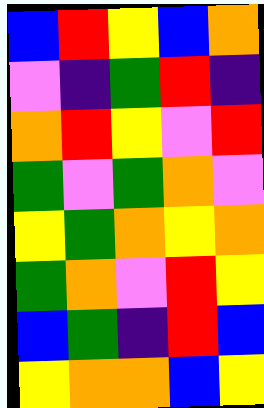[["blue", "red", "yellow", "blue", "orange"], ["violet", "indigo", "green", "red", "indigo"], ["orange", "red", "yellow", "violet", "red"], ["green", "violet", "green", "orange", "violet"], ["yellow", "green", "orange", "yellow", "orange"], ["green", "orange", "violet", "red", "yellow"], ["blue", "green", "indigo", "red", "blue"], ["yellow", "orange", "orange", "blue", "yellow"]]